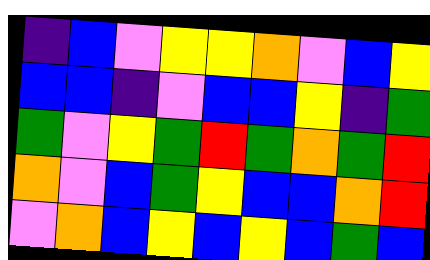[["indigo", "blue", "violet", "yellow", "yellow", "orange", "violet", "blue", "yellow"], ["blue", "blue", "indigo", "violet", "blue", "blue", "yellow", "indigo", "green"], ["green", "violet", "yellow", "green", "red", "green", "orange", "green", "red"], ["orange", "violet", "blue", "green", "yellow", "blue", "blue", "orange", "red"], ["violet", "orange", "blue", "yellow", "blue", "yellow", "blue", "green", "blue"]]